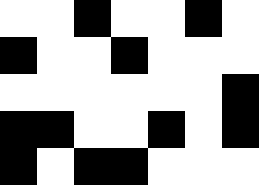[["white", "white", "black", "white", "white", "black", "white"], ["black", "white", "white", "black", "white", "white", "white"], ["white", "white", "white", "white", "white", "white", "black"], ["black", "black", "white", "white", "black", "white", "black"], ["black", "white", "black", "black", "white", "white", "white"]]